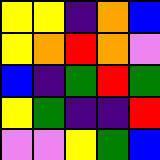[["yellow", "yellow", "indigo", "orange", "blue"], ["yellow", "orange", "red", "orange", "violet"], ["blue", "indigo", "green", "red", "green"], ["yellow", "green", "indigo", "indigo", "red"], ["violet", "violet", "yellow", "green", "blue"]]